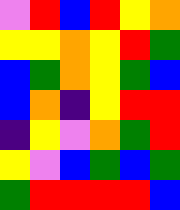[["violet", "red", "blue", "red", "yellow", "orange"], ["yellow", "yellow", "orange", "yellow", "red", "green"], ["blue", "green", "orange", "yellow", "green", "blue"], ["blue", "orange", "indigo", "yellow", "red", "red"], ["indigo", "yellow", "violet", "orange", "green", "red"], ["yellow", "violet", "blue", "green", "blue", "green"], ["green", "red", "red", "red", "red", "blue"]]